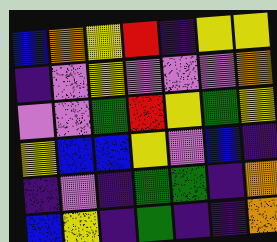[["blue", "orange", "yellow", "red", "indigo", "yellow", "yellow"], ["indigo", "violet", "yellow", "violet", "violet", "violet", "orange"], ["violet", "violet", "green", "red", "yellow", "green", "yellow"], ["yellow", "blue", "blue", "yellow", "violet", "blue", "indigo"], ["indigo", "violet", "indigo", "green", "green", "indigo", "orange"], ["blue", "yellow", "indigo", "green", "indigo", "indigo", "orange"]]